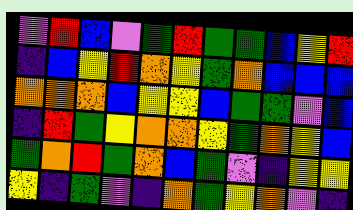[["violet", "red", "blue", "violet", "green", "red", "green", "green", "blue", "yellow", "red"], ["indigo", "blue", "yellow", "red", "orange", "yellow", "green", "orange", "blue", "blue", "blue"], ["orange", "orange", "orange", "blue", "yellow", "yellow", "blue", "green", "green", "violet", "blue"], ["indigo", "red", "green", "yellow", "orange", "orange", "yellow", "green", "orange", "yellow", "blue"], ["green", "orange", "red", "green", "orange", "blue", "green", "violet", "indigo", "yellow", "yellow"], ["yellow", "indigo", "green", "violet", "indigo", "orange", "green", "yellow", "orange", "violet", "indigo"]]